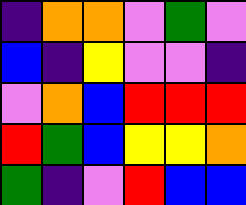[["indigo", "orange", "orange", "violet", "green", "violet"], ["blue", "indigo", "yellow", "violet", "violet", "indigo"], ["violet", "orange", "blue", "red", "red", "red"], ["red", "green", "blue", "yellow", "yellow", "orange"], ["green", "indigo", "violet", "red", "blue", "blue"]]